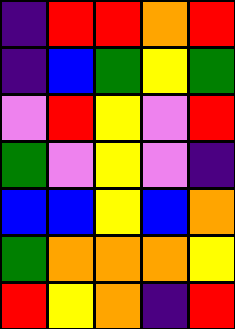[["indigo", "red", "red", "orange", "red"], ["indigo", "blue", "green", "yellow", "green"], ["violet", "red", "yellow", "violet", "red"], ["green", "violet", "yellow", "violet", "indigo"], ["blue", "blue", "yellow", "blue", "orange"], ["green", "orange", "orange", "orange", "yellow"], ["red", "yellow", "orange", "indigo", "red"]]